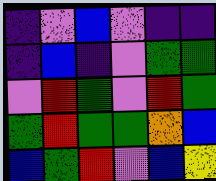[["indigo", "violet", "blue", "violet", "indigo", "indigo"], ["indigo", "blue", "indigo", "violet", "green", "green"], ["violet", "red", "green", "violet", "red", "green"], ["green", "red", "green", "green", "orange", "blue"], ["blue", "green", "red", "violet", "blue", "yellow"]]